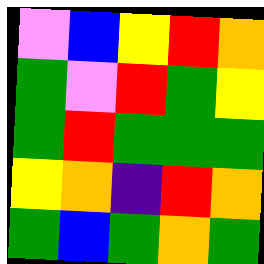[["violet", "blue", "yellow", "red", "orange"], ["green", "violet", "red", "green", "yellow"], ["green", "red", "green", "green", "green"], ["yellow", "orange", "indigo", "red", "orange"], ["green", "blue", "green", "orange", "green"]]